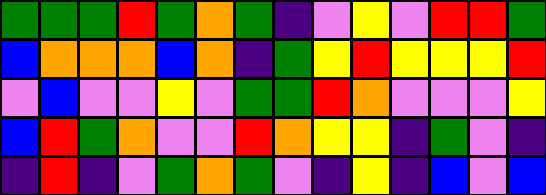[["green", "green", "green", "red", "green", "orange", "green", "indigo", "violet", "yellow", "violet", "red", "red", "green"], ["blue", "orange", "orange", "orange", "blue", "orange", "indigo", "green", "yellow", "red", "yellow", "yellow", "yellow", "red"], ["violet", "blue", "violet", "violet", "yellow", "violet", "green", "green", "red", "orange", "violet", "violet", "violet", "yellow"], ["blue", "red", "green", "orange", "violet", "violet", "red", "orange", "yellow", "yellow", "indigo", "green", "violet", "indigo"], ["indigo", "red", "indigo", "violet", "green", "orange", "green", "violet", "indigo", "yellow", "indigo", "blue", "violet", "blue"]]